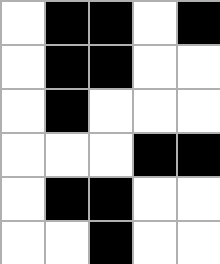[["white", "black", "black", "white", "black"], ["white", "black", "black", "white", "white"], ["white", "black", "white", "white", "white"], ["white", "white", "white", "black", "black"], ["white", "black", "black", "white", "white"], ["white", "white", "black", "white", "white"]]